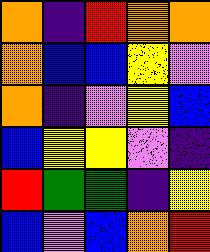[["orange", "indigo", "red", "orange", "orange"], ["orange", "blue", "blue", "yellow", "violet"], ["orange", "indigo", "violet", "yellow", "blue"], ["blue", "yellow", "yellow", "violet", "indigo"], ["red", "green", "green", "indigo", "yellow"], ["blue", "violet", "blue", "orange", "red"]]